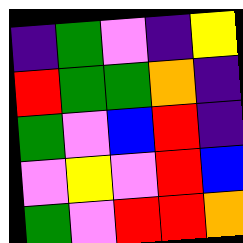[["indigo", "green", "violet", "indigo", "yellow"], ["red", "green", "green", "orange", "indigo"], ["green", "violet", "blue", "red", "indigo"], ["violet", "yellow", "violet", "red", "blue"], ["green", "violet", "red", "red", "orange"]]